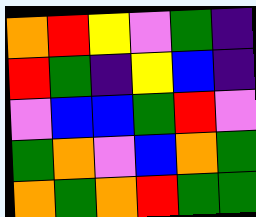[["orange", "red", "yellow", "violet", "green", "indigo"], ["red", "green", "indigo", "yellow", "blue", "indigo"], ["violet", "blue", "blue", "green", "red", "violet"], ["green", "orange", "violet", "blue", "orange", "green"], ["orange", "green", "orange", "red", "green", "green"]]